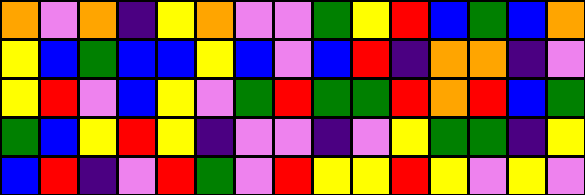[["orange", "violet", "orange", "indigo", "yellow", "orange", "violet", "violet", "green", "yellow", "red", "blue", "green", "blue", "orange"], ["yellow", "blue", "green", "blue", "blue", "yellow", "blue", "violet", "blue", "red", "indigo", "orange", "orange", "indigo", "violet"], ["yellow", "red", "violet", "blue", "yellow", "violet", "green", "red", "green", "green", "red", "orange", "red", "blue", "green"], ["green", "blue", "yellow", "red", "yellow", "indigo", "violet", "violet", "indigo", "violet", "yellow", "green", "green", "indigo", "yellow"], ["blue", "red", "indigo", "violet", "red", "green", "violet", "red", "yellow", "yellow", "red", "yellow", "violet", "yellow", "violet"]]